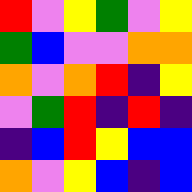[["red", "violet", "yellow", "green", "violet", "yellow"], ["green", "blue", "violet", "violet", "orange", "orange"], ["orange", "violet", "orange", "red", "indigo", "yellow"], ["violet", "green", "red", "indigo", "red", "indigo"], ["indigo", "blue", "red", "yellow", "blue", "blue"], ["orange", "violet", "yellow", "blue", "indigo", "blue"]]